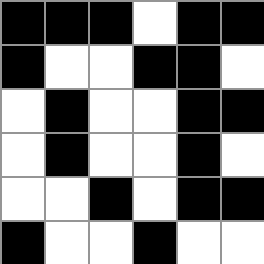[["black", "black", "black", "white", "black", "black"], ["black", "white", "white", "black", "black", "white"], ["white", "black", "white", "white", "black", "black"], ["white", "black", "white", "white", "black", "white"], ["white", "white", "black", "white", "black", "black"], ["black", "white", "white", "black", "white", "white"]]